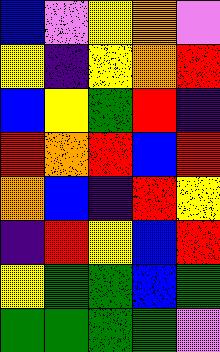[["blue", "violet", "yellow", "orange", "violet"], ["yellow", "indigo", "yellow", "orange", "red"], ["blue", "yellow", "green", "red", "indigo"], ["red", "orange", "red", "blue", "red"], ["orange", "blue", "indigo", "red", "yellow"], ["indigo", "red", "yellow", "blue", "red"], ["yellow", "green", "green", "blue", "green"], ["green", "green", "green", "green", "violet"]]